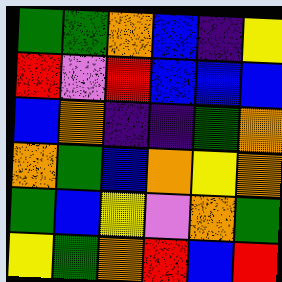[["green", "green", "orange", "blue", "indigo", "yellow"], ["red", "violet", "red", "blue", "blue", "blue"], ["blue", "orange", "indigo", "indigo", "green", "orange"], ["orange", "green", "blue", "orange", "yellow", "orange"], ["green", "blue", "yellow", "violet", "orange", "green"], ["yellow", "green", "orange", "red", "blue", "red"]]